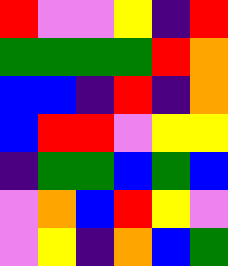[["red", "violet", "violet", "yellow", "indigo", "red"], ["green", "green", "green", "green", "red", "orange"], ["blue", "blue", "indigo", "red", "indigo", "orange"], ["blue", "red", "red", "violet", "yellow", "yellow"], ["indigo", "green", "green", "blue", "green", "blue"], ["violet", "orange", "blue", "red", "yellow", "violet"], ["violet", "yellow", "indigo", "orange", "blue", "green"]]